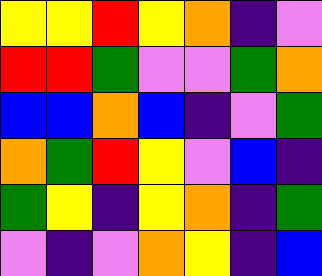[["yellow", "yellow", "red", "yellow", "orange", "indigo", "violet"], ["red", "red", "green", "violet", "violet", "green", "orange"], ["blue", "blue", "orange", "blue", "indigo", "violet", "green"], ["orange", "green", "red", "yellow", "violet", "blue", "indigo"], ["green", "yellow", "indigo", "yellow", "orange", "indigo", "green"], ["violet", "indigo", "violet", "orange", "yellow", "indigo", "blue"]]